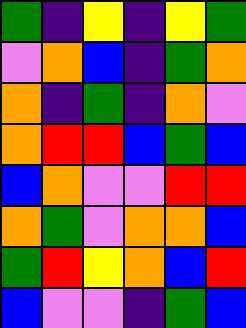[["green", "indigo", "yellow", "indigo", "yellow", "green"], ["violet", "orange", "blue", "indigo", "green", "orange"], ["orange", "indigo", "green", "indigo", "orange", "violet"], ["orange", "red", "red", "blue", "green", "blue"], ["blue", "orange", "violet", "violet", "red", "red"], ["orange", "green", "violet", "orange", "orange", "blue"], ["green", "red", "yellow", "orange", "blue", "red"], ["blue", "violet", "violet", "indigo", "green", "blue"]]